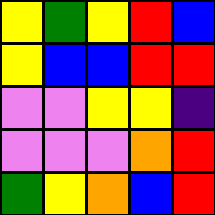[["yellow", "green", "yellow", "red", "blue"], ["yellow", "blue", "blue", "red", "red"], ["violet", "violet", "yellow", "yellow", "indigo"], ["violet", "violet", "violet", "orange", "red"], ["green", "yellow", "orange", "blue", "red"]]